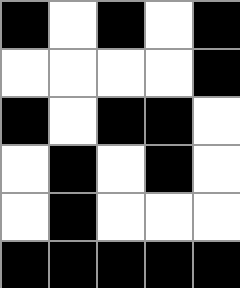[["black", "white", "black", "white", "black"], ["white", "white", "white", "white", "black"], ["black", "white", "black", "black", "white"], ["white", "black", "white", "black", "white"], ["white", "black", "white", "white", "white"], ["black", "black", "black", "black", "black"]]